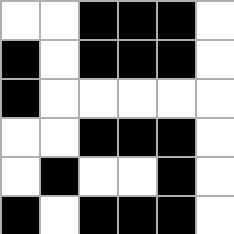[["white", "white", "black", "black", "black", "white"], ["black", "white", "black", "black", "black", "white"], ["black", "white", "white", "white", "white", "white"], ["white", "white", "black", "black", "black", "white"], ["white", "black", "white", "white", "black", "white"], ["black", "white", "black", "black", "black", "white"]]